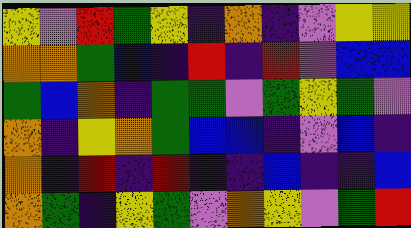[["yellow", "violet", "red", "green", "yellow", "indigo", "orange", "indigo", "violet", "yellow", "yellow"], ["orange", "orange", "green", "blue", "indigo", "red", "indigo", "red", "violet", "blue", "blue"], ["green", "blue", "orange", "indigo", "green", "green", "violet", "green", "yellow", "green", "violet"], ["orange", "indigo", "yellow", "orange", "green", "blue", "blue", "indigo", "violet", "blue", "indigo"], ["orange", "indigo", "red", "indigo", "red", "indigo", "indigo", "blue", "indigo", "indigo", "blue"], ["orange", "green", "indigo", "yellow", "green", "violet", "orange", "yellow", "violet", "green", "red"]]